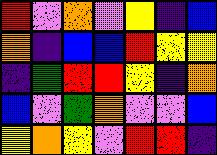[["red", "violet", "orange", "violet", "yellow", "indigo", "blue"], ["orange", "indigo", "blue", "blue", "red", "yellow", "yellow"], ["indigo", "green", "red", "red", "yellow", "indigo", "orange"], ["blue", "violet", "green", "orange", "violet", "violet", "blue"], ["yellow", "orange", "yellow", "violet", "red", "red", "indigo"]]